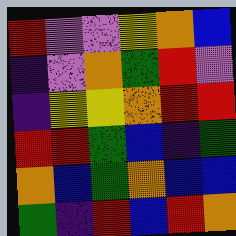[["red", "violet", "violet", "yellow", "orange", "blue"], ["indigo", "violet", "orange", "green", "red", "violet"], ["indigo", "yellow", "yellow", "orange", "red", "red"], ["red", "red", "green", "blue", "indigo", "green"], ["orange", "blue", "green", "orange", "blue", "blue"], ["green", "indigo", "red", "blue", "red", "orange"]]